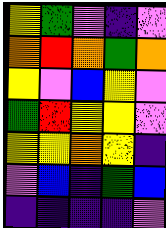[["yellow", "green", "violet", "indigo", "violet"], ["orange", "red", "orange", "green", "orange"], ["yellow", "violet", "blue", "yellow", "violet"], ["green", "red", "yellow", "yellow", "violet"], ["yellow", "yellow", "orange", "yellow", "indigo"], ["violet", "blue", "indigo", "green", "blue"], ["indigo", "indigo", "indigo", "indigo", "violet"]]